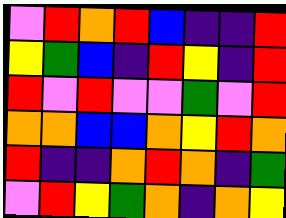[["violet", "red", "orange", "red", "blue", "indigo", "indigo", "red"], ["yellow", "green", "blue", "indigo", "red", "yellow", "indigo", "red"], ["red", "violet", "red", "violet", "violet", "green", "violet", "red"], ["orange", "orange", "blue", "blue", "orange", "yellow", "red", "orange"], ["red", "indigo", "indigo", "orange", "red", "orange", "indigo", "green"], ["violet", "red", "yellow", "green", "orange", "indigo", "orange", "yellow"]]